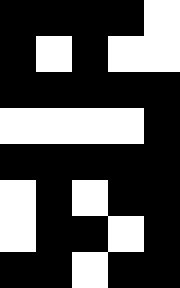[["black", "black", "black", "black", "white"], ["black", "white", "black", "white", "white"], ["black", "black", "black", "black", "black"], ["white", "white", "white", "white", "black"], ["black", "black", "black", "black", "black"], ["white", "black", "white", "black", "black"], ["white", "black", "black", "white", "black"], ["black", "black", "white", "black", "black"]]